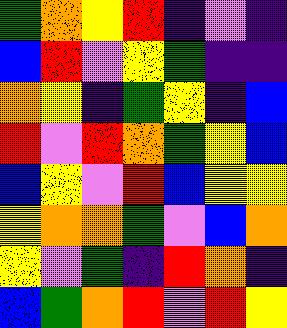[["green", "orange", "yellow", "red", "indigo", "violet", "indigo"], ["blue", "red", "violet", "yellow", "green", "indigo", "indigo"], ["orange", "yellow", "indigo", "green", "yellow", "indigo", "blue"], ["red", "violet", "red", "orange", "green", "yellow", "blue"], ["blue", "yellow", "violet", "red", "blue", "yellow", "yellow"], ["yellow", "orange", "orange", "green", "violet", "blue", "orange"], ["yellow", "violet", "green", "indigo", "red", "orange", "indigo"], ["blue", "green", "orange", "red", "violet", "red", "yellow"]]